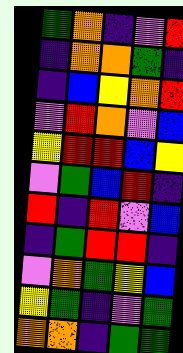[["green", "orange", "indigo", "violet", "red"], ["indigo", "orange", "orange", "green", "indigo"], ["indigo", "blue", "yellow", "orange", "red"], ["violet", "red", "orange", "violet", "blue"], ["yellow", "red", "red", "blue", "yellow"], ["violet", "green", "blue", "red", "indigo"], ["red", "indigo", "red", "violet", "blue"], ["indigo", "green", "red", "red", "indigo"], ["violet", "orange", "green", "yellow", "blue"], ["yellow", "green", "indigo", "violet", "green"], ["orange", "orange", "indigo", "green", "green"]]